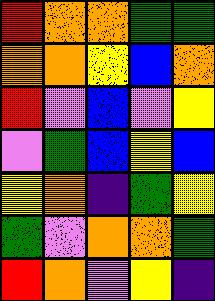[["red", "orange", "orange", "green", "green"], ["orange", "orange", "yellow", "blue", "orange"], ["red", "violet", "blue", "violet", "yellow"], ["violet", "green", "blue", "yellow", "blue"], ["yellow", "orange", "indigo", "green", "yellow"], ["green", "violet", "orange", "orange", "green"], ["red", "orange", "violet", "yellow", "indigo"]]